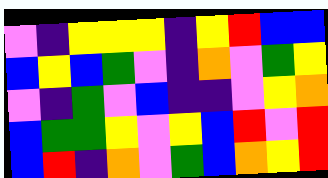[["violet", "indigo", "yellow", "yellow", "yellow", "indigo", "yellow", "red", "blue", "blue"], ["blue", "yellow", "blue", "green", "violet", "indigo", "orange", "violet", "green", "yellow"], ["violet", "indigo", "green", "violet", "blue", "indigo", "indigo", "violet", "yellow", "orange"], ["blue", "green", "green", "yellow", "violet", "yellow", "blue", "red", "violet", "red"], ["blue", "red", "indigo", "orange", "violet", "green", "blue", "orange", "yellow", "red"]]